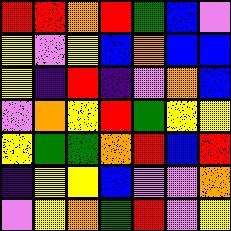[["red", "red", "orange", "red", "green", "blue", "violet"], ["yellow", "violet", "yellow", "blue", "orange", "blue", "blue"], ["yellow", "indigo", "red", "indigo", "violet", "orange", "blue"], ["violet", "orange", "yellow", "red", "green", "yellow", "yellow"], ["yellow", "green", "green", "orange", "red", "blue", "red"], ["indigo", "yellow", "yellow", "blue", "violet", "violet", "orange"], ["violet", "yellow", "orange", "green", "red", "violet", "yellow"]]